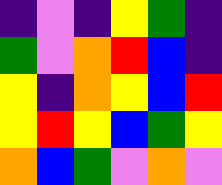[["indigo", "violet", "indigo", "yellow", "green", "indigo"], ["green", "violet", "orange", "red", "blue", "indigo"], ["yellow", "indigo", "orange", "yellow", "blue", "red"], ["yellow", "red", "yellow", "blue", "green", "yellow"], ["orange", "blue", "green", "violet", "orange", "violet"]]